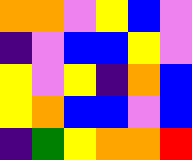[["orange", "orange", "violet", "yellow", "blue", "violet"], ["indigo", "violet", "blue", "blue", "yellow", "violet"], ["yellow", "violet", "yellow", "indigo", "orange", "blue"], ["yellow", "orange", "blue", "blue", "violet", "blue"], ["indigo", "green", "yellow", "orange", "orange", "red"]]